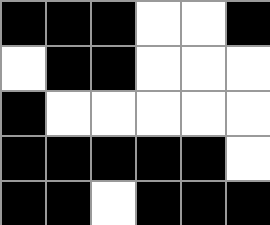[["black", "black", "black", "white", "white", "black"], ["white", "black", "black", "white", "white", "white"], ["black", "white", "white", "white", "white", "white"], ["black", "black", "black", "black", "black", "white"], ["black", "black", "white", "black", "black", "black"]]